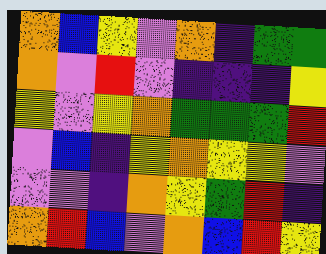[["orange", "blue", "yellow", "violet", "orange", "indigo", "green", "green"], ["orange", "violet", "red", "violet", "indigo", "indigo", "indigo", "yellow"], ["yellow", "violet", "yellow", "orange", "green", "green", "green", "red"], ["violet", "blue", "indigo", "yellow", "orange", "yellow", "yellow", "violet"], ["violet", "violet", "indigo", "orange", "yellow", "green", "red", "indigo"], ["orange", "red", "blue", "violet", "orange", "blue", "red", "yellow"]]